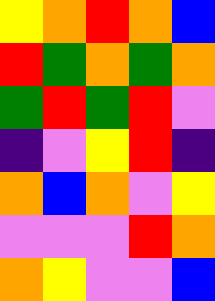[["yellow", "orange", "red", "orange", "blue"], ["red", "green", "orange", "green", "orange"], ["green", "red", "green", "red", "violet"], ["indigo", "violet", "yellow", "red", "indigo"], ["orange", "blue", "orange", "violet", "yellow"], ["violet", "violet", "violet", "red", "orange"], ["orange", "yellow", "violet", "violet", "blue"]]